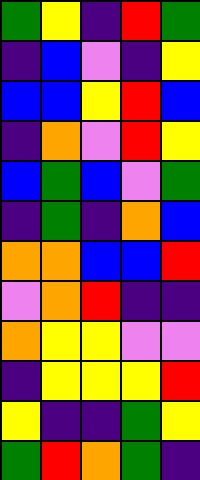[["green", "yellow", "indigo", "red", "green"], ["indigo", "blue", "violet", "indigo", "yellow"], ["blue", "blue", "yellow", "red", "blue"], ["indigo", "orange", "violet", "red", "yellow"], ["blue", "green", "blue", "violet", "green"], ["indigo", "green", "indigo", "orange", "blue"], ["orange", "orange", "blue", "blue", "red"], ["violet", "orange", "red", "indigo", "indigo"], ["orange", "yellow", "yellow", "violet", "violet"], ["indigo", "yellow", "yellow", "yellow", "red"], ["yellow", "indigo", "indigo", "green", "yellow"], ["green", "red", "orange", "green", "indigo"]]